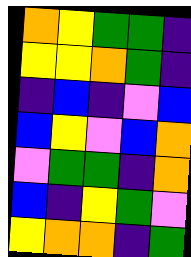[["orange", "yellow", "green", "green", "indigo"], ["yellow", "yellow", "orange", "green", "indigo"], ["indigo", "blue", "indigo", "violet", "blue"], ["blue", "yellow", "violet", "blue", "orange"], ["violet", "green", "green", "indigo", "orange"], ["blue", "indigo", "yellow", "green", "violet"], ["yellow", "orange", "orange", "indigo", "green"]]